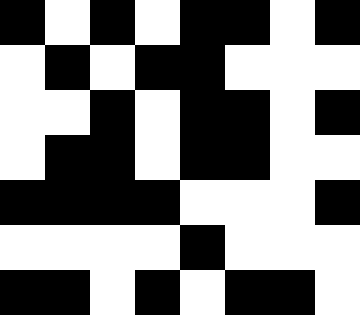[["black", "white", "black", "white", "black", "black", "white", "black"], ["white", "black", "white", "black", "black", "white", "white", "white"], ["white", "white", "black", "white", "black", "black", "white", "black"], ["white", "black", "black", "white", "black", "black", "white", "white"], ["black", "black", "black", "black", "white", "white", "white", "black"], ["white", "white", "white", "white", "black", "white", "white", "white"], ["black", "black", "white", "black", "white", "black", "black", "white"]]